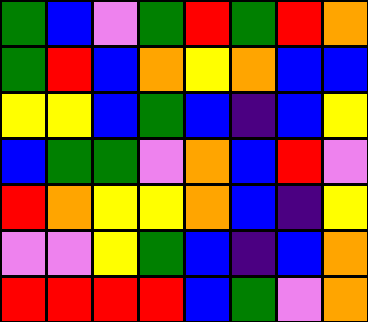[["green", "blue", "violet", "green", "red", "green", "red", "orange"], ["green", "red", "blue", "orange", "yellow", "orange", "blue", "blue"], ["yellow", "yellow", "blue", "green", "blue", "indigo", "blue", "yellow"], ["blue", "green", "green", "violet", "orange", "blue", "red", "violet"], ["red", "orange", "yellow", "yellow", "orange", "blue", "indigo", "yellow"], ["violet", "violet", "yellow", "green", "blue", "indigo", "blue", "orange"], ["red", "red", "red", "red", "blue", "green", "violet", "orange"]]